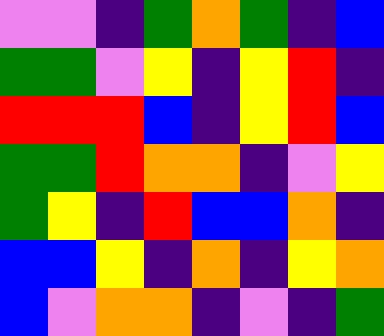[["violet", "violet", "indigo", "green", "orange", "green", "indigo", "blue"], ["green", "green", "violet", "yellow", "indigo", "yellow", "red", "indigo"], ["red", "red", "red", "blue", "indigo", "yellow", "red", "blue"], ["green", "green", "red", "orange", "orange", "indigo", "violet", "yellow"], ["green", "yellow", "indigo", "red", "blue", "blue", "orange", "indigo"], ["blue", "blue", "yellow", "indigo", "orange", "indigo", "yellow", "orange"], ["blue", "violet", "orange", "orange", "indigo", "violet", "indigo", "green"]]